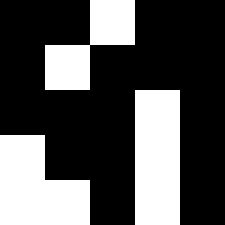[["black", "black", "white", "black", "black"], ["black", "white", "black", "black", "black"], ["black", "black", "black", "white", "black"], ["white", "black", "black", "white", "black"], ["white", "white", "black", "white", "black"]]